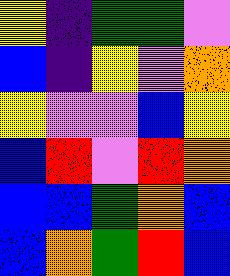[["yellow", "indigo", "green", "green", "violet"], ["blue", "indigo", "yellow", "violet", "orange"], ["yellow", "violet", "violet", "blue", "yellow"], ["blue", "red", "violet", "red", "orange"], ["blue", "blue", "green", "orange", "blue"], ["blue", "orange", "green", "red", "blue"]]